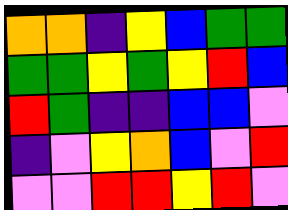[["orange", "orange", "indigo", "yellow", "blue", "green", "green"], ["green", "green", "yellow", "green", "yellow", "red", "blue"], ["red", "green", "indigo", "indigo", "blue", "blue", "violet"], ["indigo", "violet", "yellow", "orange", "blue", "violet", "red"], ["violet", "violet", "red", "red", "yellow", "red", "violet"]]